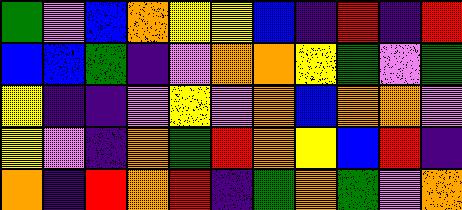[["green", "violet", "blue", "orange", "yellow", "yellow", "blue", "indigo", "red", "indigo", "red"], ["blue", "blue", "green", "indigo", "violet", "orange", "orange", "yellow", "green", "violet", "green"], ["yellow", "indigo", "indigo", "violet", "yellow", "violet", "orange", "blue", "orange", "orange", "violet"], ["yellow", "violet", "indigo", "orange", "green", "red", "orange", "yellow", "blue", "red", "indigo"], ["orange", "indigo", "red", "orange", "red", "indigo", "green", "orange", "green", "violet", "orange"]]